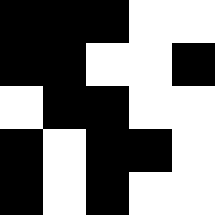[["black", "black", "black", "white", "white"], ["black", "black", "white", "white", "black"], ["white", "black", "black", "white", "white"], ["black", "white", "black", "black", "white"], ["black", "white", "black", "white", "white"]]